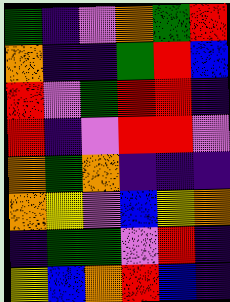[["green", "indigo", "violet", "orange", "green", "red"], ["orange", "indigo", "indigo", "green", "red", "blue"], ["red", "violet", "green", "red", "red", "indigo"], ["red", "indigo", "violet", "red", "red", "violet"], ["orange", "green", "orange", "indigo", "indigo", "indigo"], ["orange", "yellow", "violet", "blue", "yellow", "orange"], ["indigo", "green", "green", "violet", "red", "indigo"], ["yellow", "blue", "orange", "red", "blue", "indigo"]]